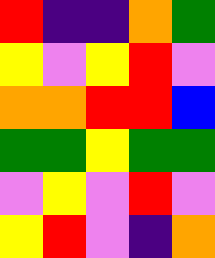[["red", "indigo", "indigo", "orange", "green"], ["yellow", "violet", "yellow", "red", "violet"], ["orange", "orange", "red", "red", "blue"], ["green", "green", "yellow", "green", "green"], ["violet", "yellow", "violet", "red", "violet"], ["yellow", "red", "violet", "indigo", "orange"]]